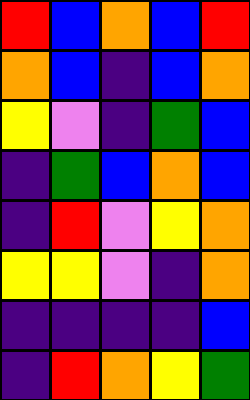[["red", "blue", "orange", "blue", "red"], ["orange", "blue", "indigo", "blue", "orange"], ["yellow", "violet", "indigo", "green", "blue"], ["indigo", "green", "blue", "orange", "blue"], ["indigo", "red", "violet", "yellow", "orange"], ["yellow", "yellow", "violet", "indigo", "orange"], ["indigo", "indigo", "indigo", "indigo", "blue"], ["indigo", "red", "orange", "yellow", "green"]]